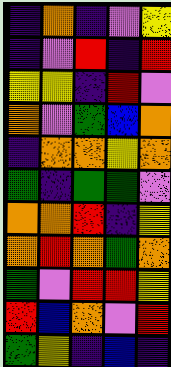[["indigo", "orange", "indigo", "violet", "yellow"], ["indigo", "violet", "red", "indigo", "red"], ["yellow", "yellow", "indigo", "red", "violet"], ["orange", "violet", "green", "blue", "orange"], ["indigo", "orange", "orange", "yellow", "orange"], ["green", "indigo", "green", "green", "violet"], ["orange", "orange", "red", "indigo", "yellow"], ["orange", "red", "orange", "green", "orange"], ["green", "violet", "red", "red", "yellow"], ["red", "blue", "orange", "violet", "red"], ["green", "yellow", "indigo", "blue", "indigo"]]